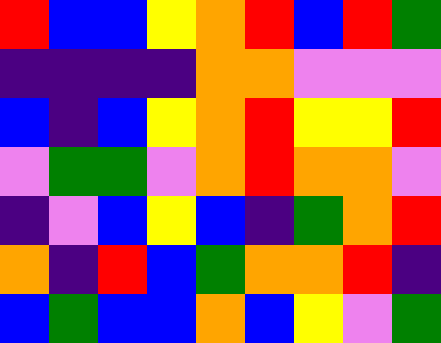[["red", "blue", "blue", "yellow", "orange", "red", "blue", "red", "green"], ["indigo", "indigo", "indigo", "indigo", "orange", "orange", "violet", "violet", "violet"], ["blue", "indigo", "blue", "yellow", "orange", "red", "yellow", "yellow", "red"], ["violet", "green", "green", "violet", "orange", "red", "orange", "orange", "violet"], ["indigo", "violet", "blue", "yellow", "blue", "indigo", "green", "orange", "red"], ["orange", "indigo", "red", "blue", "green", "orange", "orange", "red", "indigo"], ["blue", "green", "blue", "blue", "orange", "blue", "yellow", "violet", "green"]]